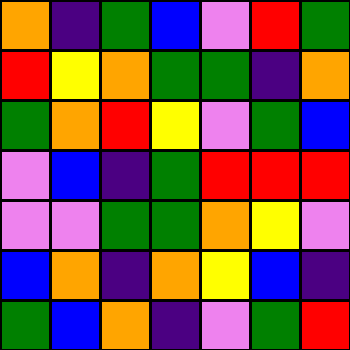[["orange", "indigo", "green", "blue", "violet", "red", "green"], ["red", "yellow", "orange", "green", "green", "indigo", "orange"], ["green", "orange", "red", "yellow", "violet", "green", "blue"], ["violet", "blue", "indigo", "green", "red", "red", "red"], ["violet", "violet", "green", "green", "orange", "yellow", "violet"], ["blue", "orange", "indigo", "orange", "yellow", "blue", "indigo"], ["green", "blue", "orange", "indigo", "violet", "green", "red"]]